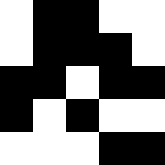[["white", "black", "black", "white", "white"], ["white", "black", "black", "black", "white"], ["black", "black", "white", "black", "black"], ["black", "white", "black", "white", "white"], ["white", "white", "white", "black", "black"]]